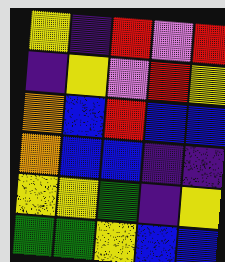[["yellow", "indigo", "red", "violet", "red"], ["indigo", "yellow", "violet", "red", "yellow"], ["orange", "blue", "red", "blue", "blue"], ["orange", "blue", "blue", "indigo", "indigo"], ["yellow", "yellow", "green", "indigo", "yellow"], ["green", "green", "yellow", "blue", "blue"]]